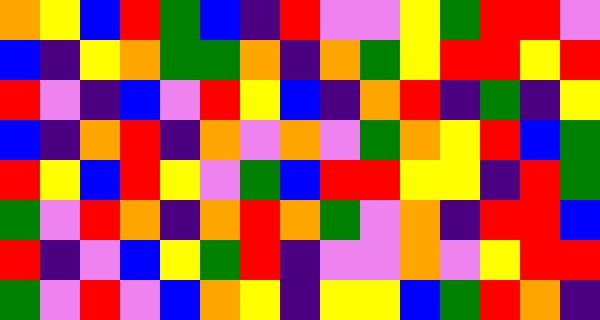[["orange", "yellow", "blue", "red", "green", "blue", "indigo", "red", "violet", "violet", "yellow", "green", "red", "red", "violet"], ["blue", "indigo", "yellow", "orange", "green", "green", "orange", "indigo", "orange", "green", "yellow", "red", "red", "yellow", "red"], ["red", "violet", "indigo", "blue", "violet", "red", "yellow", "blue", "indigo", "orange", "red", "indigo", "green", "indigo", "yellow"], ["blue", "indigo", "orange", "red", "indigo", "orange", "violet", "orange", "violet", "green", "orange", "yellow", "red", "blue", "green"], ["red", "yellow", "blue", "red", "yellow", "violet", "green", "blue", "red", "red", "yellow", "yellow", "indigo", "red", "green"], ["green", "violet", "red", "orange", "indigo", "orange", "red", "orange", "green", "violet", "orange", "indigo", "red", "red", "blue"], ["red", "indigo", "violet", "blue", "yellow", "green", "red", "indigo", "violet", "violet", "orange", "violet", "yellow", "red", "red"], ["green", "violet", "red", "violet", "blue", "orange", "yellow", "indigo", "yellow", "yellow", "blue", "green", "red", "orange", "indigo"]]